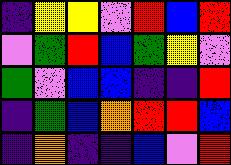[["indigo", "yellow", "yellow", "violet", "red", "blue", "red"], ["violet", "green", "red", "blue", "green", "yellow", "violet"], ["green", "violet", "blue", "blue", "indigo", "indigo", "red"], ["indigo", "green", "blue", "orange", "red", "red", "blue"], ["indigo", "orange", "indigo", "indigo", "blue", "violet", "red"]]